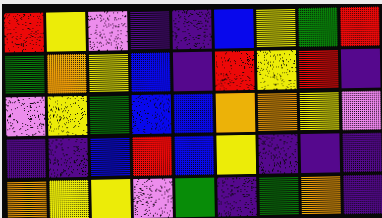[["red", "yellow", "violet", "indigo", "indigo", "blue", "yellow", "green", "red"], ["green", "orange", "yellow", "blue", "indigo", "red", "yellow", "red", "indigo"], ["violet", "yellow", "green", "blue", "blue", "orange", "orange", "yellow", "violet"], ["indigo", "indigo", "blue", "red", "blue", "yellow", "indigo", "indigo", "indigo"], ["orange", "yellow", "yellow", "violet", "green", "indigo", "green", "orange", "indigo"]]